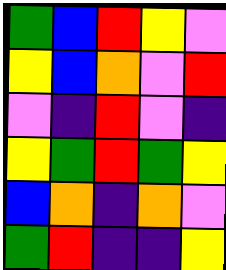[["green", "blue", "red", "yellow", "violet"], ["yellow", "blue", "orange", "violet", "red"], ["violet", "indigo", "red", "violet", "indigo"], ["yellow", "green", "red", "green", "yellow"], ["blue", "orange", "indigo", "orange", "violet"], ["green", "red", "indigo", "indigo", "yellow"]]